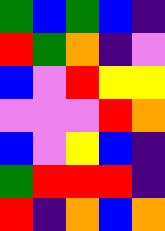[["green", "blue", "green", "blue", "indigo"], ["red", "green", "orange", "indigo", "violet"], ["blue", "violet", "red", "yellow", "yellow"], ["violet", "violet", "violet", "red", "orange"], ["blue", "violet", "yellow", "blue", "indigo"], ["green", "red", "red", "red", "indigo"], ["red", "indigo", "orange", "blue", "orange"]]